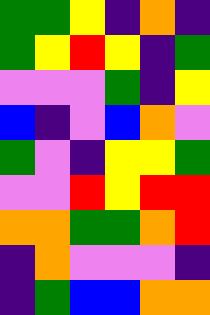[["green", "green", "yellow", "indigo", "orange", "indigo"], ["green", "yellow", "red", "yellow", "indigo", "green"], ["violet", "violet", "violet", "green", "indigo", "yellow"], ["blue", "indigo", "violet", "blue", "orange", "violet"], ["green", "violet", "indigo", "yellow", "yellow", "green"], ["violet", "violet", "red", "yellow", "red", "red"], ["orange", "orange", "green", "green", "orange", "red"], ["indigo", "orange", "violet", "violet", "violet", "indigo"], ["indigo", "green", "blue", "blue", "orange", "orange"]]